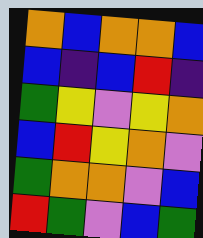[["orange", "blue", "orange", "orange", "blue"], ["blue", "indigo", "blue", "red", "indigo"], ["green", "yellow", "violet", "yellow", "orange"], ["blue", "red", "yellow", "orange", "violet"], ["green", "orange", "orange", "violet", "blue"], ["red", "green", "violet", "blue", "green"]]